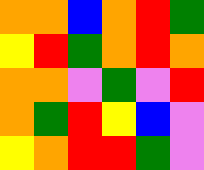[["orange", "orange", "blue", "orange", "red", "green"], ["yellow", "red", "green", "orange", "red", "orange"], ["orange", "orange", "violet", "green", "violet", "red"], ["orange", "green", "red", "yellow", "blue", "violet"], ["yellow", "orange", "red", "red", "green", "violet"]]